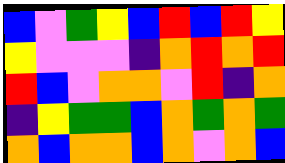[["blue", "violet", "green", "yellow", "blue", "red", "blue", "red", "yellow"], ["yellow", "violet", "violet", "violet", "indigo", "orange", "red", "orange", "red"], ["red", "blue", "violet", "orange", "orange", "violet", "red", "indigo", "orange"], ["indigo", "yellow", "green", "green", "blue", "orange", "green", "orange", "green"], ["orange", "blue", "orange", "orange", "blue", "orange", "violet", "orange", "blue"]]